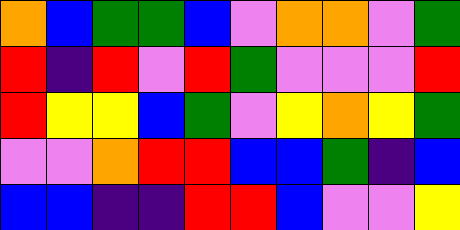[["orange", "blue", "green", "green", "blue", "violet", "orange", "orange", "violet", "green"], ["red", "indigo", "red", "violet", "red", "green", "violet", "violet", "violet", "red"], ["red", "yellow", "yellow", "blue", "green", "violet", "yellow", "orange", "yellow", "green"], ["violet", "violet", "orange", "red", "red", "blue", "blue", "green", "indigo", "blue"], ["blue", "blue", "indigo", "indigo", "red", "red", "blue", "violet", "violet", "yellow"]]